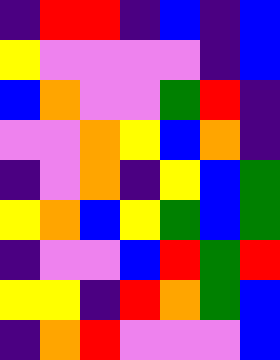[["indigo", "red", "red", "indigo", "blue", "indigo", "blue"], ["yellow", "violet", "violet", "violet", "violet", "indigo", "blue"], ["blue", "orange", "violet", "violet", "green", "red", "indigo"], ["violet", "violet", "orange", "yellow", "blue", "orange", "indigo"], ["indigo", "violet", "orange", "indigo", "yellow", "blue", "green"], ["yellow", "orange", "blue", "yellow", "green", "blue", "green"], ["indigo", "violet", "violet", "blue", "red", "green", "red"], ["yellow", "yellow", "indigo", "red", "orange", "green", "blue"], ["indigo", "orange", "red", "violet", "violet", "violet", "blue"]]